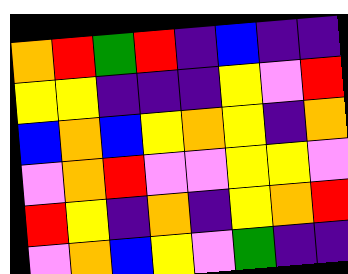[["orange", "red", "green", "red", "indigo", "blue", "indigo", "indigo"], ["yellow", "yellow", "indigo", "indigo", "indigo", "yellow", "violet", "red"], ["blue", "orange", "blue", "yellow", "orange", "yellow", "indigo", "orange"], ["violet", "orange", "red", "violet", "violet", "yellow", "yellow", "violet"], ["red", "yellow", "indigo", "orange", "indigo", "yellow", "orange", "red"], ["violet", "orange", "blue", "yellow", "violet", "green", "indigo", "indigo"]]